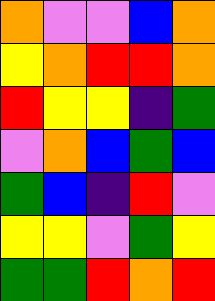[["orange", "violet", "violet", "blue", "orange"], ["yellow", "orange", "red", "red", "orange"], ["red", "yellow", "yellow", "indigo", "green"], ["violet", "orange", "blue", "green", "blue"], ["green", "blue", "indigo", "red", "violet"], ["yellow", "yellow", "violet", "green", "yellow"], ["green", "green", "red", "orange", "red"]]